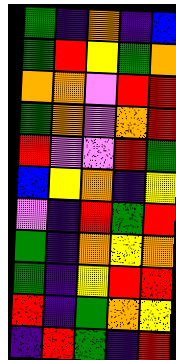[["green", "indigo", "orange", "indigo", "blue"], ["green", "red", "yellow", "green", "orange"], ["orange", "orange", "violet", "red", "red"], ["green", "orange", "violet", "orange", "red"], ["red", "violet", "violet", "red", "green"], ["blue", "yellow", "orange", "indigo", "yellow"], ["violet", "indigo", "red", "green", "red"], ["green", "indigo", "orange", "yellow", "orange"], ["green", "indigo", "yellow", "red", "red"], ["red", "indigo", "green", "orange", "yellow"], ["indigo", "red", "green", "indigo", "red"]]